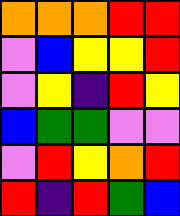[["orange", "orange", "orange", "red", "red"], ["violet", "blue", "yellow", "yellow", "red"], ["violet", "yellow", "indigo", "red", "yellow"], ["blue", "green", "green", "violet", "violet"], ["violet", "red", "yellow", "orange", "red"], ["red", "indigo", "red", "green", "blue"]]